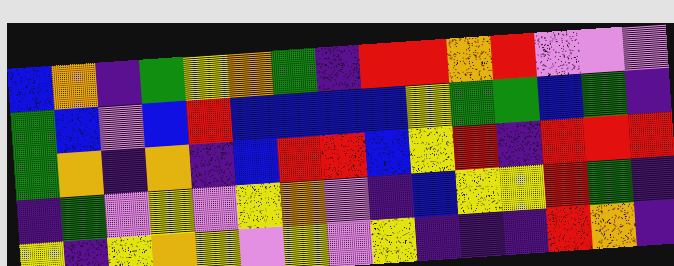[["blue", "orange", "indigo", "green", "yellow", "orange", "green", "indigo", "red", "red", "orange", "red", "violet", "violet", "violet"], ["green", "blue", "violet", "blue", "red", "blue", "blue", "blue", "blue", "yellow", "green", "green", "blue", "green", "indigo"], ["green", "orange", "indigo", "orange", "indigo", "blue", "red", "red", "blue", "yellow", "red", "indigo", "red", "red", "red"], ["indigo", "green", "violet", "yellow", "violet", "yellow", "orange", "violet", "indigo", "blue", "yellow", "yellow", "red", "green", "indigo"], ["yellow", "indigo", "yellow", "orange", "yellow", "violet", "yellow", "violet", "yellow", "indigo", "indigo", "indigo", "red", "orange", "indigo"]]